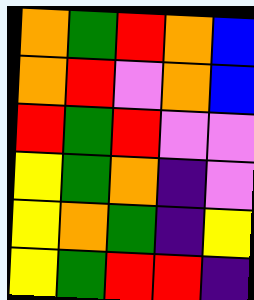[["orange", "green", "red", "orange", "blue"], ["orange", "red", "violet", "orange", "blue"], ["red", "green", "red", "violet", "violet"], ["yellow", "green", "orange", "indigo", "violet"], ["yellow", "orange", "green", "indigo", "yellow"], ["yellow", "green", "red", "red", "indigo"]]